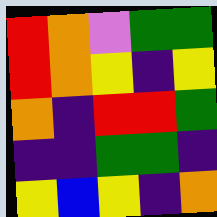[["red", "orange", "violet", "green", "green"], ["red", "orange", "yellow", "indigo", "yellow"], ["orange", "indigo", "red", "red", "green"], ["indigo", "indigo", "green", "green", "indigo"], ["yellow", "blue", "yellow", "indigo", "orange"]]